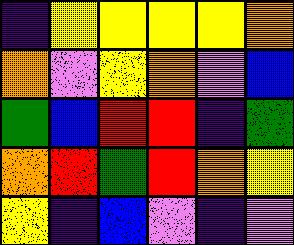[["indigo", "yellow", "yellow", "yellow", "yellow", "orange"], ["orange", "violet", "yellow", "orange", "violet", "blue"], ["green", "blue", "red", "red", "indigo", "green"], ["orange", "red", "green", "red", "orange", "yellow"], ["yellow", "indigo", "blue", "violet", "indigo", "violet"]]